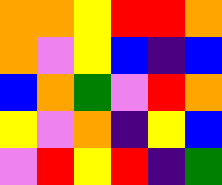[["orange", "orange", "yellow", "red", "red", "orange"], ["orange", "violet", "yellow", "blue", "indigo", "blue"], ["blue", "orange", "green", "violet", "red", "orange"], ["yellow", "violet", "orange", "indigo", "yellow", "blue"], ["violet", "red", "yellow", "red", "indigo", "green"]]